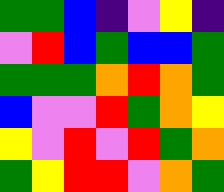[["green", "green", "blue", "indigo", "violet", "yellow", "indigo"], ["violet", "red", "blue", "green", "blue", "blue", "green"], ["green", "green", "green", "orange", "red", "orange", "green"], ["blue", "violet", "violet", "red", "green", "orange", "yellow"], ["yellow", "violet", "red", "violet", "red", "green", "orange"], ["green", "yellow", "red", "red", "violet", "orange", "green"]]